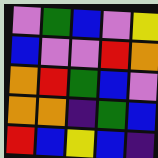[["violet", "green", "blue", "violet", "yellow"], ["blue", "violet", "violet", "red", "orange"], ["orange", "red", "green", "blue", "violet"], ["orange", "orange", "indigo", "green", "blue"], ["red", "blue", "yellow", "blue", "indigo"]]